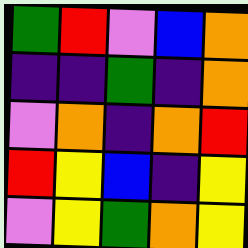[["green", "red", "violet", "blue", "orange"], ["indigo", "indigo", "green", "indigo", "orange"], ["violet", "orange", "indigo", "orange", "red"], ["red", "yellow", "blue", "indigo", "yellow"], ["violet", "yellow", "green", "orange", "yellow"]]